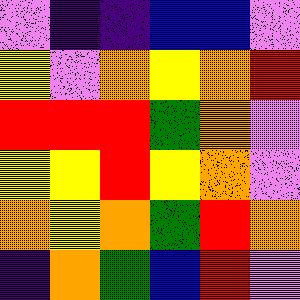[["violet", "indigo", "indigo", "blue", "blue", "violet"], ["yellow", "violet", "orange", "yellow", "orange", "red"], ["red", "red", "red", "green", "orange", "violet"], ["yellow", "yellow", "red", "yellow", "orange", "violet"], ["orange", "yellow", "orange", "green", "red", "orange"], ["indigo", "orange", "green", "blue", "red", "violet"]]